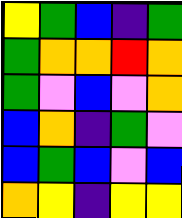[["yellow", "green", "blue", "indigo", "green"], ["green", "orange", "orange", "red", "orange"], ["green", "violet", "blue", "violet", "orange"], ["blue", "orange", "indigo", "green", "violet"], ["blue", "green", "blue", "violet", "blue"], ["orange", "yellow", "indigo", "yellow", "yellow"]]